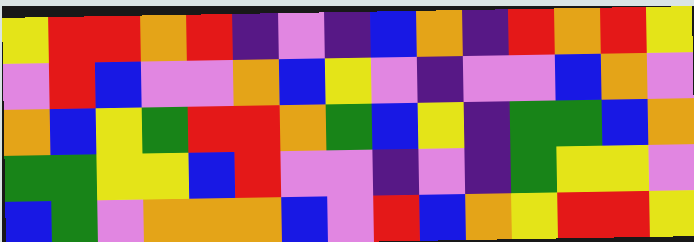[["yellow", "red", "red", "orange", "red", "indigo", "violet", "indigo", "blue", "orange", "indigo", "red", "orange", "red", "yellow"], ["violet", "red", "blue", "violet", "violet", "orange", "blue", "yellow", "violet", "indigo", "violet", "violet", "blue", "orange", "violet"], ["orange", "blue", "yellow", "green", "red", "red", "orange", "green", "blue", "yellow", "indigo", "green", "green", "blue", "orange"], ["green", "green", "yellow", "yellow", "blue", "red", "violet", "violet", "indigo", "violet", "indigo", "green", "yellow", "yellow", "violet"], ["blue", "green", "violet", "orange", "orange", "orange", "blue", "violet", "red", "blue", "orange", "yellow", "red", "red", "yellow"]]